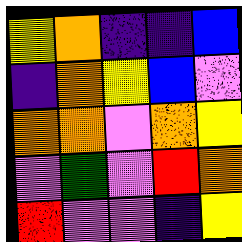[["yellow", "orange", "indigo", "indigo", "blue"], ["indigo", "orange", "yellow", "blue", "violet"], ["orange", "orange", "violet", "orange", "yellow"], ["violet", "green", "violet", "red", "orange"], ["red", "violet", "violet", "indigo", "yellow"]]